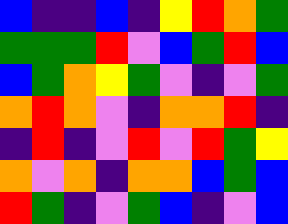[["blue", "indigo", "indigo", "blue", "indigo", "yellow", "red", "orange", "green"], ["green", "green", "green", "red", "violet", "blue", "green", "red", "blue"], ["blue", "green", "orange", "yellow", "green", "violet", "indigo", "violet", "green"], ["orange", "red", "orange", "violet", "indigo", "orange", "orange", "red", "indigo"], ["indigo", "red", "indigo", "violet", "red", "violet", "red", "green", "yellow"], ["orange", "violet", "orange", "indigo", "orange", "orange", "blue", "green", "blue"], ["red", "green", "indigo", "violet", "green", "blue", "indigo", "violet", "blue"]]